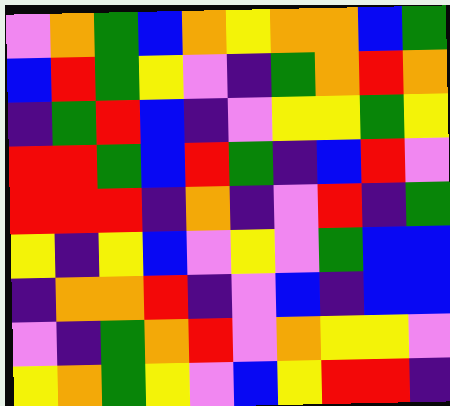[["violet", "orange", "green", "blue", "orange", "yellow", "orange", "orange", "blue", "green"], ["blue", "red", "green", "yellow", "violet", "indigo", "green", "orange", "red", "orange"], ["indigo", "green", "red", "blue", "indigo", "violet", "yellow", "yellow", "green", "yellow"], ["red", "red", "green", "blue", "red", "green", "indigo", "blue", "red", "violet"], ["red", "red", "red", "indigo", "orange", "indigo", "violet", "red", "indigo", "green"], ["yellow", "indigo", "yellow", "blue", "violet", "yellow", "violet", "green", "blue", "blue"], ["indigo", "orange", "orange", "red", "indigo", "violet", "blue", "indigo", "blue", "blue"], ["violet", "indigo", "green", "orange", "red", "violet", "orange", "yellow", "yellow", "violet"], ["yellow", "orange", "green", "yellow", "violet", "blue", "yellow", "red", "red", "indigo"]]